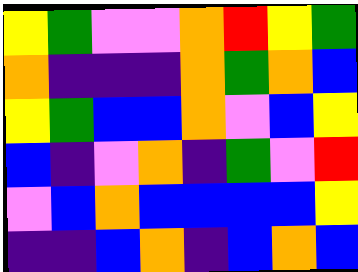[["yellow", "green", "violet", "violet", "orange", "red", "yellow", "green"], ["orange", "indigo", "indigo", "indigo", "orange", "green", "orange", "blue"], ["yellow", "green", "blue", "blue", "orange", "violet", "blue", "yellow"], ["blue", "indigo", "violet", "orange", "indigo", "green", "violet", "red"], ["violet", "blue", "orange", "blue", "blue", "blue", "blue", "yellow"], ["indigo", "indigo", "blue", "orange", "indigo", "blue", "orange", "blue"]]